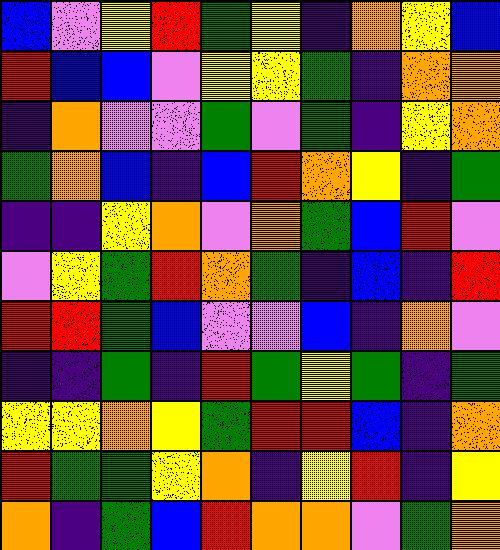[["blue", "violet", "yellow", "red", "green", "yellow", "indigo", "orange", "yellow", "blue"], ["red", "blue", "blue", "violet", "yellow", "yellow", "green", "indigo", "orange", "orange"], ["indigo", "orange", "violet", "violet", "green", "violet", "green", "indigo", "yellow", "orange"], ["green", "orange", "blue", "indigo", "blue", "red", "orange", "yellow", "indigo", "green"], ["indigo", "indigo", "yellow", "orange", "violet", "orange", "green", "blue", "red", "violet"], ["violet", "yellow", "green", "red", "orange", "green", "indigo", "blue", "indigo", "red"], ["red", "red", "green", "blue", "violet", "violet", "blue", "indigo", "orange", "violet"], ["indigo", "indigo", "green", "indigo", "red", "green", "yellow", "green", "indigo", "green"], ["yellow", "yellow", "orange", "yellow", "green", "red", "red", "blue", "indigo", "orange"], ["red", "green", "green", "yellow", "orange", "indigo", "yellow", "red", "indigo", "yellow"], ["orange", "indigo", "green", "blue", "red", "orange", "orange", "violet", "green", "orange"]]